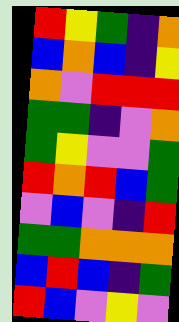[["red", "yellow", "green", "indigo", "orange"], ["blue", "orange", "blue", "indigo", "yellow"], ["orange", "violet", "red", "red", "red"], ["green", "green", "indigo", "violet", "orange"], ["green", "yellow", "violet", "violet", "green"], ["red", "orange", "red", "blue", "green"], ["violet", "blue", "violet", "indigo", "red"], ["green", "green", "orange", "orange", "orange"], ["blue", "red", "blue", "indigo", "green"], ["red", "blue", "violet", "yellow", "violet"]]